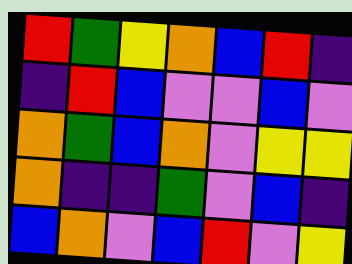[["red", "green", "yellow", "orange", "blue", "red", "indigo"], ["indigo", "red", "blue", "violet", "violet", "blue", "violet"], ["orange", "green", "blue", "orange", "violet", "yellow", "yellow"], ["orange", "indigo", "indigo", "green", "violet", "blue", "indigo"], ["blue", "orange", "violet", "blue", "red", "violet", "yellow"]]